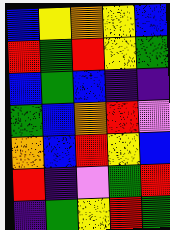[["blue", "yellow", "orange", "yellow", "blue"], ["red", "green", "red", "yellow", "green"], ["blue", "green", "blue", "indigo", "indigo"], ["green", "blue", "orange", "red", "violet"], ["orange", "blue", "red", "yellow", "blue"], ["red", "indigo", "violet", "green", "red"], ["indigo", "green", "yellow", "red", "green"]]